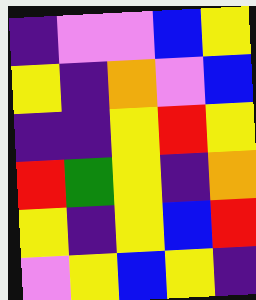[["indigo", "violet", "violet", "blue", "yellow"], ["yellow", "indigo", "orange", "violet", "blue"], ["indigo", "indigo", "yellow", "red", "yellow"], ["red", "green", "yellow", "indigo", "orange"], ["yellow", "indigo", "yellow", "blue", "red"], ["violet", "yellow", "blue", "yellow", "indigo"]]